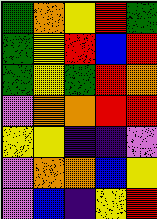[["green", "orange", "yellow", "red", "green"], ["green", "yellow", "red", "blue", "red"], ["green", "yellow", "green", "red", "orange"], ["violet", "orange", "orange", "red", "red"], ["yellow", "yellow", "indigo", "indigo", "violet"], ["violet", "orange", "orange", "blue", "yellow"], ["violet", "blue", "indigo", "yellow", "red"]]